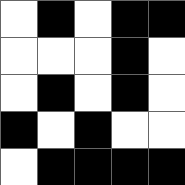[["white", "black", "white", "black", "black"], ["white", "white", "white", "black", "white"], ["white", "black", "white", "black", "white"], ["black", "white", "black", "white", "white"], ["white", "black", "black", "black", "black"]]